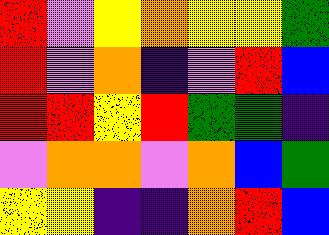[["red", "violet", "yellow", "orange", "yellow", "yellow", "green"], ["red", "violet", "orange", "indigo", "violet", "red", "blue"], ["red", "red", "yellow", "red", "green", "green", "indigo"], ["violet", "orange", "orange", "violet", "orange", "blue", "green"], ["yellow", "yellow", "indigo", "indigo", "orange", "red", "blue"]]